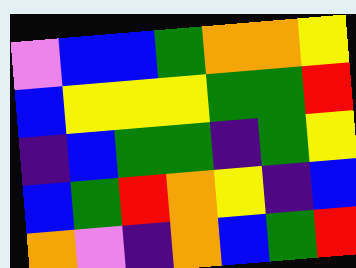[["violet", "blue", "blue", "green", "orange", "orange", "yellow"], ["blue", "yellow", "yellow", "yellow", "green", "green", "red"], ["indigo", "blue", "green", "green", "indigo", "green", "yellow"], ["blue", "green", "red", "orange", "yellow", "indigo", "blue"], ["orange", "violet", "indigo", "orange", "blue", "green", "red"]]